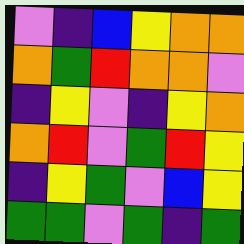[["violet", "indigo", "blue", "yellow", "orange", "orange"], ["orange", "green", "red", "orange", "orange", "violet"], ["indigo", "yellow", "violet", "indigo", "yellow", "orange"], ["orange", "red", "violet", "green", "red", "yellow"], ["indigo", "yellow", "green", "violet", "blue", "yellow"], ["green", "green", "violet", "green", "indigo", "green"]]